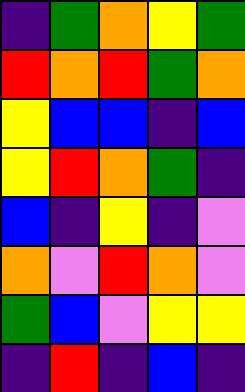[["indigo", "green", "orange", "yellow", "green"], ["red", "orange", "red", "green", "orange"], ["yellow", "blue", "blue", "indigo", "blue"], ["yellow", "red", "orange", "green", "indigo"], ["blue", "indigo", "yellow", "indigo", "violet"], ["orange", "violet", "red", "orange", "violet"], ["green", "blue", "violet", "yellow", "yellow"], ["indigo", "red", "indigo", "blue", "indigo"]]